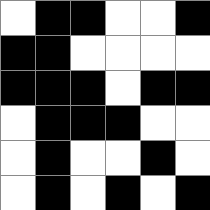[["white", "black", "black", "white", "white", "black"], ["black", "black", "white", "white", "white", "white"], ["black", "black", "black", "white", "black", "black"], ["white", "black", "black", "black", "white", "white"], ["white", "black", "white", "white", "black", "white"], ["white", "black", "white", "black", "white", "black"]]